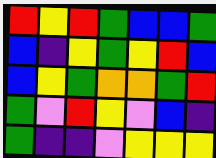[["red", "yellow", "red", "green", "blue", "blue", "green"], ["blue", "indigo", "yellow", "green", "yellow", "red", "blue"], ["blue", "yellow", "green", "orange", "orange", "green", "red"], ["green", "violet", "red", "yellow", "violet", "blue", "indigo"], ["green", "indigo", "indigo", "violet", "yellow", "yellow", "yellow"]]